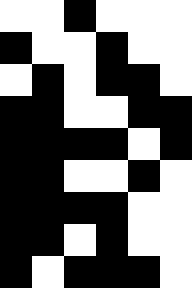[["white", "white", "black", "white", "white", "white"], ["black", "white", "white", "black", "white", "white"], ["white", "black", "white", "black", "black", "white"], ["black", "black", "white", "white", "black", "black"], ["black", "black", "black", "black", "white", "black"], ["black", "black", "white", "white", "black", "white"], ["black", "black", "black", "black", "white", "white"], ["black", "black", "white", "black", "white", "white"], ["black", "white", "black", "black", "black", "white"]]